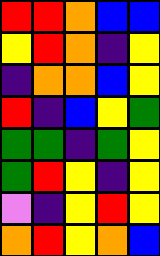[["red", "red", "orange", "blue", "blue"], ["yellow", "red", "orange", "indigo", "yellow"], ["indigo", "orange", "orange", "blue", "yellow"], ["red", "indigo", "blue", "yellow", "green"], ["green", "green", "indigo", "green", "yellow"], ["green", "red", "yellow", "indigo", "yellow"], ["violet", "indigo", "yellow", "red", "yellow"], ["orange", "red", "yellow", "orange", "blue"]]